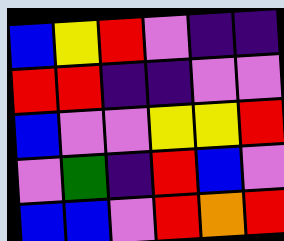[["blue", "yellow", "red", "violet", "indigo", "indigo"], ["red", "red", "indigo", "indigo", "violet", "violet"], ["blue", "violet", "violet", "yellow", "yellow", "red"], ["violet", "green", "indigo", "red", "blue", "violet"], ["blue", "blue", "violet", "red", "orange", "red"]]